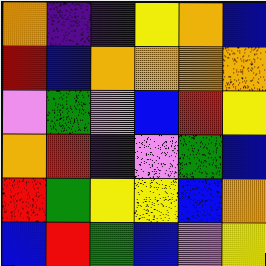[["orange", "indigo", "indigo", "yellow", "orange", "blue"], ["red", "blue", "orange", "orange", "orange", "orange"], ["violet", "green", "violet", "blue", "red", "yellow"], ["orange", "red", "indigo", "violet", "green", "blue"], ["red", "green", "yellow", "yellow", "blue", "orange"], ["blue", "red", "green", "blue", "violet", "yellow"]]